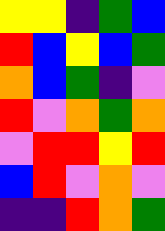[["yellow", "yellow", "indigo", "green", "blue"], ["red", "blue", "yellow", "blue", "green"], ["orange", "blue", "green", "indigo", "violet"], ["red", "violet", "orange", "green", "orange"], ["violet", "red", "red", "yellow", "red"], ["blue", "red", "violet", "orange", "violet"], ["indigo", "indigo", "red", "orange", "green"]]